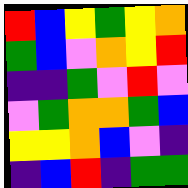[["red", "blue", "yellow", "green", "yellow", "orange"], ["green", "blue", "violet", "orange", "yellow", "red"], ["indigo", "indigo", "green", "violet", "red", "violet"], ["violet", "green", "orange", "orange", "green", "blue"], ["yellow", "yellow", "orange", "blue", "violet", "indigo"], ["indigo", "blue", "red", "indigo", "green", "green"]]